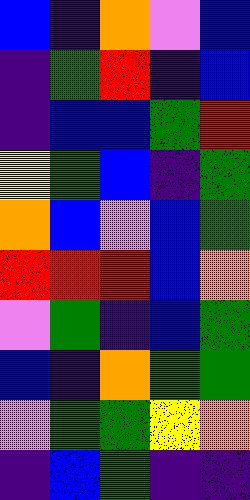[["blue", "indigo", "orange", "violet", "blue"], ["indigo", "green", "red", "indigo", "blue"], ["indigo", "blue", "blue", "green", "red"], ["yellow", "green", "blue", "indigo", "green"], ["orange", "blue", "violet", "blue", "green"], ["red", "red", "red", "blue", "orange"], ["violet", "green", "indigo", "blue", "green"], ["blue", "indigo", "orange", "green", "green"], ["violet", "green", "green", "yellow", "orange"], ["indigo", "blue", "green", "indigo", "indigo"]]